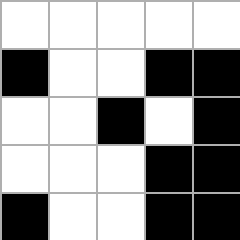[["white", "white", "white", "white", "white"], ["black", "white", "white", "black", "black"], ["white", "white", "black", "white", "black"], ["white", "white", "white", "black", "black"], ["black", "white", "white", "black", "black"]]